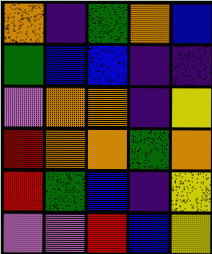[["orange", "indigo", "green", "orange", "blue"], ["green", "blue", "blue", "indigo", "indigo"], ["violet", "orange", "orange", "indigo", "yellow"], ["red", "orange", "orange", "green", "orange"], ["red", "green", "blue", "indigo", "yellow"], ["violet", "violet", "red", "blue", "yellow"]]